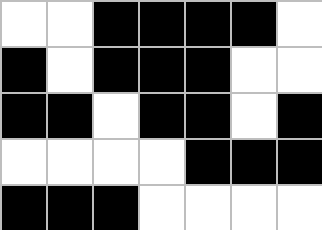[["white", "white", "black", "black", "black", "black", "white"], ["black", "white", "black", "black", "black", "white", "white"], ["black", "black", "white", "black", "black", "white", "black"], ["white", "white", "white", "white", "black", "black", "black"], ["black", "black", "black", "white", "white", "white", "white"]]